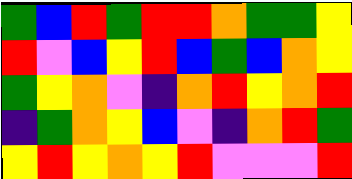[["green", "blue", "red", "green", "red", "red", "orange", "green", "green", "yellow"], ["red", "violet", "blue", "yellow", "red", "blue", "green", "blue", "orange", "yellow"], ["green", "yellow", "orange", "violet", "indigo", "orange", "red", "yellow", "orange", "red"], ["indigo", "green", "orange", "yellow", "blue", "violet", "indigo", "orange", "red", "green"], ["yellow", "red", "yellow", "orange", "yellow", "red", "violet", "violet", "violet", "red"]]